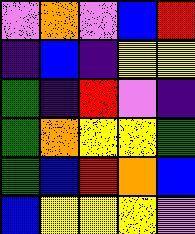[["violet", "orange", "violet", "blue", "red"], ["indigo", "blue", "indigo", "yellow", "yellow"], ["green", "indigo", "red", "violet", "indigo"], ["green", "orange", "yellow", "yellow", "green"], ["green", "blue", "red", "orange", "blue"], ["blue", "yellow", "yellow", "yellow", "violet"]]